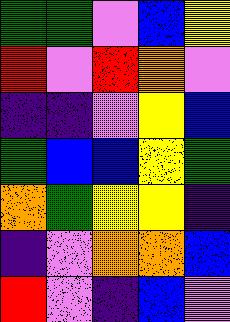[["green", "green", "violet", "blue", "yellow"], ["red", "violet", "red", "orange", "violet"], ["indigo", "indigo", "violet", "yellow", "blue"], ["green", "blue", "blue", "yellow", "green"], ["orange", "green", "yellow", "yellow", "indigo"], ["indigo", "violet", "orange", "orange", "blue"], ["red", "violet", "indigo", "blue", "violet"]]